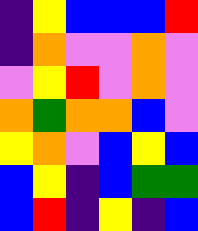[["indigo", "yellow", "blue", "blue", "blue", "red"], ["indigo", "orange", "violet", "violet", "orange", "violet"], ["violet", "yellow", "red", "violet", "orange", "violet"], ["orange", "green", "orange", "orange", "blue", "violet"], ["yellow", "orange", "violet", "blue", "yellow", "blue"], ["blue", "yellow", "indigo", "blue", "green", "green"], ["blue", "red", "indigo", "yellow", "indigo", "blue"]]